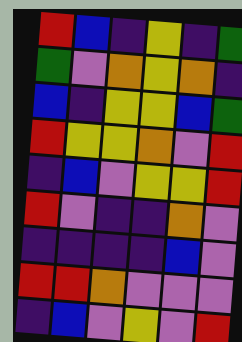[["red", "blue", "indigo", "yellow", "indigo", "green"], ["green", "violet", "orange", "yellow", "orange", "indigo"], ["blue", "indigo", "yellow", "yellow", "blue", "green"], ["red", "yellow", "yellow", "orange", "violet", "red"], ["indigo", "blue", "violet", "yellow", "yellow", "red"], ["red", "violet", "indigo", "indigo", "orange", "violet"], ["indigo", "indigo", "indigo", "indigo", "blue", "violet"], ["red", "red", "orange", "violet", "violet", "violet"], ["indigo", "blue", "violet", "yellow", "violet", "red"]]